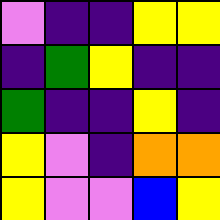[["violet", "indigo", "indigo", "yellow", "yellow"], ["indigo", "green", "yellow", "indigo", "indigo"], ["green", "indigo", "indigo", "yellow", "indigo"], ["yellow", "violet", "indigo", "orange", "orange"], ["yellow", "violet", "violet", "blue", "yellow"]]